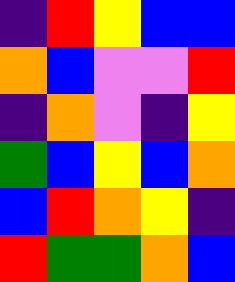[["indigo", "red", "yellow", "blue", "blue"], ["orange", "blue", "violet", "violet", "red"], ["indigo", "orange", "violet", "indigo", "yellow"], ["green", "blue", "yellow", "blue", "orange"], ["blue", "red", "orange", "yellow", "indigo"], ["red", "green", "green", "orange", "blue"]]